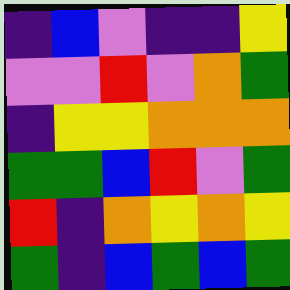[["indigo", "blue", "violet", "indigo", "indigo", "yellow"], ["violet", "violet", "red", "violet", "orange", "green"], ["indigo", "yellow", "yellow", "orange", "orange", "orange"], ["green", "green", "blue", "red", "violet", "green"], ["red", "indigo", "orange", "yellow", "orange", "yellow"], ["green", "indigo", "blue", "green", "blue", "green"]]